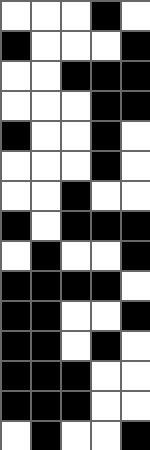[["white", "white", "white", "black", "white"], ["black", "white", "white", "white", "black"], ["white", "white", "black", "black", "black"], ["white", "white", "white", "black", "black"], ["black", "white", "white", "black", "white"], ["white", "white", "white", "black", "white"], ["white", "white", "black", "white", "white"], ["black", "white", "black", "black", "black"], ["white", "black", "white", "white", "black"], ["black", "black", "black", "black", "white"], ["black", "black", "white", "white", "black"], ["black", "black", "white", "black", "white"], ["black", "black", "black", "white", "white"], ["black", "black", "black", "white", "white"], ["white", "black", "white", "white", "black"]]